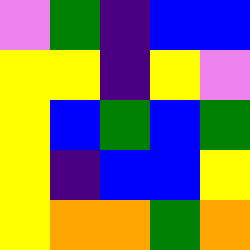[["violet", "green", "indigo", "blue", "blue"], ["yellow", "yellow", "indigo", "yellow", "violet"], ["yellow", "blue", "green", "blue", "green"], ["yellow", "indigo", "blue", "blue", "yellow"], ["yellow", "orange", "orange", "green", "orange"]]